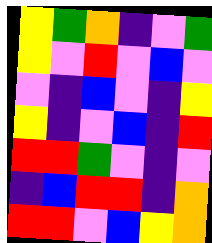[["yellow", "green", "orange", "indigo", "violet", "green"], ["yellow", "violet", "red", "violet", "blue", "violet"], ["violet", "indigo", "blue", "violet", "indigo", "yellow"], ["yellow", "indigo", "violet", "blue", "indigo", "red"], ["red", "red", "green", "violet", "indigo", "violet"], ["indigo", "blue", "red", "red", "indigo", "orange"], ["red", "red", "violet", "blue", "yellow", "orange"]]